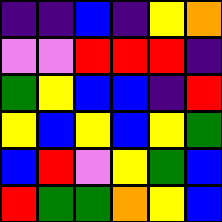[["indigo", "indigo", "blue", "indigo", "yellow", "orange"], ["violet", "violet", "red", "red", "red", "indigo"], ["green", "yellow", "blue", "blue", "indigo", "red"], ["yellow", "blue", "yellow", "blue", "yellow", "green"], ["blue", "red", "violet", "yellow", "green", "blue"], ["red", "green", "green", "orange", "yellow", "blue"]]